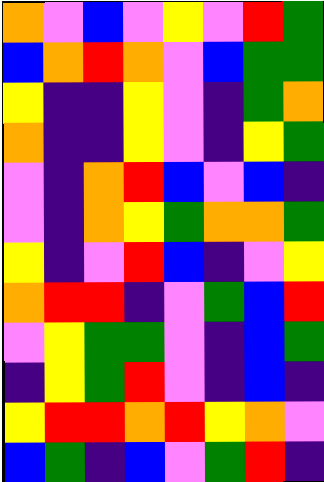[["orange", "violet", "blue", "violet", "yellow", "violet", "red", "green"], ["blue", "orange", "red", "orange", "violet", "blue", "green", "green"], ["yellow", "indigo", "indigo", "yellow", "violet", "indigo", "green", "orange"], ["orange", "indigo", "indigo", "yellow", "violet", "indigo", "yellow", "green"], ["violet", "indigo", "orange", "red", "blue", "violet", "blue", "indigo"], ["violet", "indigo", "orange", "yellow", "green", "orange", "orange", "green"], ["yellow", "indigo", "violet", "red", "blue", "indigo", "violet", "yellow"], ["orange", "red", "red", "indigo", "violet", "green", "blue", "red"], ["violet", "yellow", "green", "green", "violet", "indigo", "blue", "green"], ["indigo", "yellow", "green", "red", "violet", "indigo", "blue", "indigo"], ["yellow", "red", "red", "orange", "red", "yellow", "orange", "violet"], ["blue", "green", "indigo", "blue", "violet", "green", "red", "indigo"]]